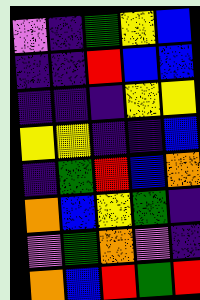[["violet", "indigo", "green", "yellow", "blue"], ["indigo", "indigo", "red", "blue", "blue"], ["indigo", "indigo", "indigo", "yellow", "yellow"], ["yellow", "yellow", "indigo", "indigo", "blue"], ["indigo", "green", "red", "blue", "orange"], ["orange", "blue", "yellow", "green", "indigo"], ["violet", "green", "orange", "violet", "indigo"], ["orange", "blue", "red", "green", "red"]]